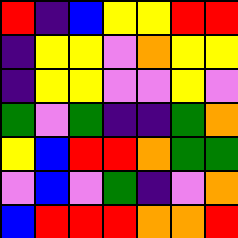[["red", "indigo", "blue", "yellow", "yellow", "red", "red"], ["indigo", "yellow", "yellow", "violet", "orange", "yellow", "yellow"], ["indigo", "yellow", "yellow", "violet", "violet", "yellow", "violet"], ["green", "violet", "green", "indigo", "indigo", "green", "orange"], ["yellow", "blue", "red", "red", "orange", "green", "green"], ["violet", "blue", "violet", "green", "indigo", "violet", "orange"], ["blue", "red", "red", "red", "orange", "orange", "red"]]